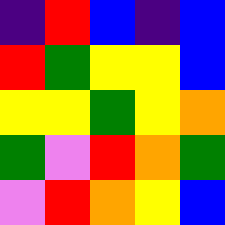[["indigo", "red", "blue", "indigo", "blue"], ["red", "green", "yellow", "yellow", "blue"], ["yellow", "yellow", "green", "yellow", "orange"], ["green", "violet", "red", "orange", "green"], ["violet", "red", "orange", "yellow", "blue"]]